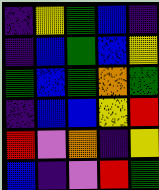[["indigo", "yellow", "green", "blue", "indigo"], ["indigo", "blue", "green", "blue", "yellow"], ["green", "blue", "green", "orange", "green"], ["indigo", "blue", "blue", "yellow", "red"], ["red", "violet", "orange", "indigo", "yellow"], ["blue", "indigo", "violet", "red", "green"]]